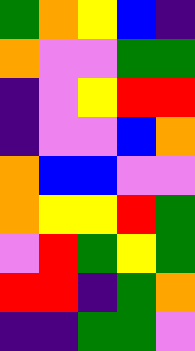[["green", "orange", "yellow", "blue", "indigo"], ["orange", "violet", "violet", "green", "green"], ["indigo", "violet", "yellow", "red", "red"], ["indigo", "violet", "violet", "blue", "orange"], ["orange", "blue", "blue", "violet", "violet"], ["orange", "yellow", "yellow", "red", "green"], ["violet", "red", "green", "yellow", "green"], ["red", "red", "indigo", "green", "orange"], ["indigo", "indigo", "green", "green", "violet"]]